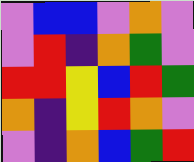[["violet", "blue", "blue", "violet", "orange", "violet"], ["violet", "red", "indigo", "orange", "green", "violet"], ["red", "red", "yellow", "blue", "red", "green"], ["orange", "indigo", "yellow", "red", "orange", "violet"], ["violet", "indigo", "orange", "blue", "green", "red"]]